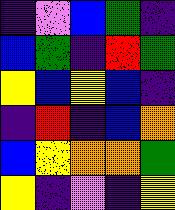[["indigo", "violet", "blue", "green", "indigo"], ["blue", "green", "indigo", "red", "green"], ["yellow", "blue", "yellow", "blue", "indigo"], ["indigo", "red", "indigo", "blue", "orange"], ["blue", "yellow", "orange", "orange", "green"], ["yellow", "indigo", "violet", "indigo", "yellow"]]